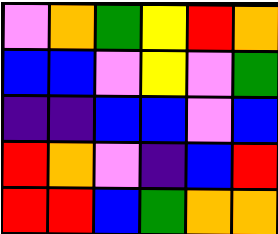[["violet", "orange", "green", "yellow", "red", "orange"], ["blue", "blue", "violet", "yellow", "violet", "green"], ["indigo", "indigo", "blue", "blue", "violet", "blue"], ["red", "orange", "violet", "indigo", "blue", "red"], ["red", "red", "blue", "green", "orange", "orange"]]